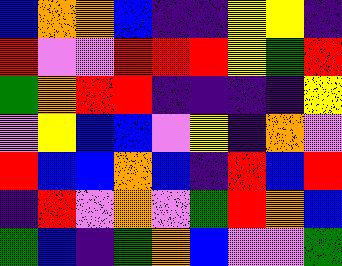[["blue", "orange", "orange", "blue", "indigo", "indigo", "yellow", "yellow", "indigo"], ["red", "violet", "violet", "red", "red", "red", "yellow", "green", "red"], ["green", "orange", "red", "red", "indigo", "indigo", "indigo", "indigo", "yellow"], ["violet", "yellow", "blue", "blue", "violet", "yellow", "indigo", "orange", "violet"], ["red", "blue", "blue", "orange", "blue", "indigo", "red", "blue", "red"], ["indigo", "red", "violet", "orange", "violet", "green", "red", "orange", "blue"], ["green", "blue", "indigo", "green", "orange", "blue", "violet", "violet", "green"]]